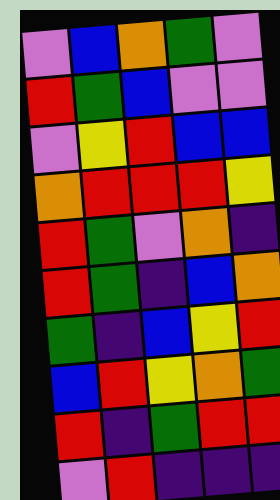[["violet", "blue", "orange", "green", "violet"], ["red", "green", "blue", "violet", "violet"], ["violet", "yellow", "red", "blue", "blue"], ["orange", "red", "red", "red", "yellow"], ["red", "green", "violet", "orange", "indigo"], ["red", "green", "indigo", "blue", "orange"], ["green", "indigo", "blue", "yellow", "red"], ["blue", "red", "yellow", "orange", "green"], ["red", "indigo", "green", "red", "red"], ["violet", "red", "indigo", "indigo", "indigo"]]